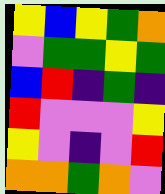[["yellow", "blue", "yellow", "green", "orange"], ["violet", "green", "green", "yellow", "green"], ["blue", "red", "indigo", "green", "indigo"], ["red", "violet", "violet", "violet", "yellow"], ["yellow", "violet", "indigo", "violet", "red"], ["orange", "orange", "green", "orange", "violet"]]